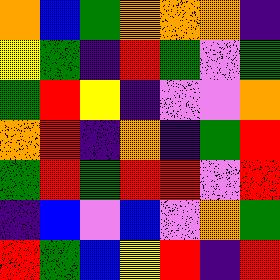[["orange", "blue", "green", "orange", "orange", "orange", "indigo"], ["yellow", "green", "indigo", "red", "green", "violet", "green"], ["green", "red", "yellow", "indigo", "violet", "violet", "orange"], ["orange", "red", "indigo", "orange", "indigo", "green", "red"], ["green", "red", "green", "red", "red", "violet", "red"], ["indigo", "blue", "violet", "blue", "violet", "orange", "green"], ["red", "green", "blue", "yellow", "red", "indigo", "red"]]